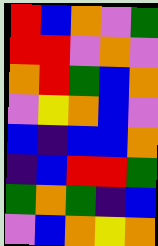[["red", "blue", "orange", "violet", "green"], ["red", "red", "violet", "orange", "violet"], ["orange", "red", "green", "blue", "orange"], ["violet", "yellow", "orange", "blue", "violet"], ["blue", "indigo", "blue", "blue", "orange"], ["indigo", "blue", "red", "red", "green"], ["green", "orange", "green", "indigo", "blue"], ["violet", "blue", "orange", "yellow", "orange"]]